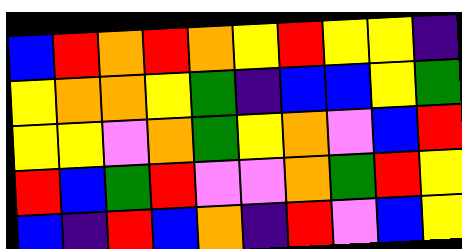[["blue", "red", "orange", "red", "orange", "yellow", "red", "yellow", "yellow", "indigo"], ["yellow", "orange", "orange", "yellow", "green", "indigo", "blue", "blue", "yellow", "green"], ["yellow", "yellow", "violet", "orange", "green", "yellow", "orange", "violet", "blue", "red"], ["red", "blue", "green", "red", "violet", "violet", "orange", "green", "red", "yellow"], ["blue", "indigo", "red", "blue", "orange", "indigo", "red", "violet", "blue", "yellow"]]